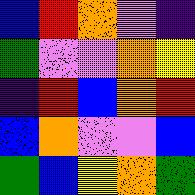[["blue", "red", "orange", "violet", "indigo"], ["green", "violet", "violet", "orange", "yellow"], ["indigo", "red", "blue", "orange", "red"], ["blue", "orange", "violet", "violet", "blue"], ["green", "blue", "yellow", "orange", "green"]]